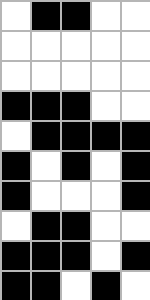[["white", "black", "black", "white", "white"], ["white", "white", "white", "white", "white"], ["white", "white", "white", "white", "white"], ["black", "black", "black", "white", "white"], ["white", "black", "black", "black", "black"], ["black", "white", "black", "white", "black"], ["black", "white", "white", "white", "black"], ["white", "black", "black", "white", "white"], ["black", "black", "black", "white", "black"], ["black", "black", "white", "black", "white"]]